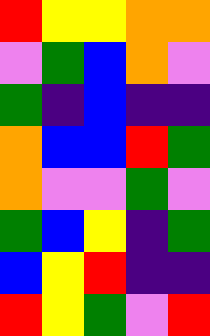[["red", "yellow", "yellow", "orange", "orange"], ["violet", "green", "blue", "orange", "violet"], ["green", "indigo", "blue", "indigo", "indigo"], ["orange", "blue", "blue", "red", "green"], ["orange", "violet", "violet", "green", "violet"], ["green", "blue", "yellow", "indigo", "green"], ["blue", "yellow", "red", "indigo", "indigo"], ["red", "yellow", "green", "violet", "red"]]